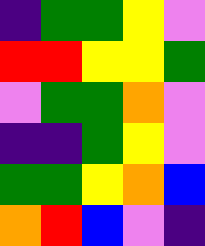[["indigo", "green", "green", "yellow", "violet"], ["red", "red", "yellow", "yellow", "green"], ["violet", "green", "green", "orange", "violet"], ["indigo", "indigo", "green", "yellow", "violet"], ["green", "green", "yellow", "orange", "blue"], ["orange", "red", "blue", "violet", "indigo"]]